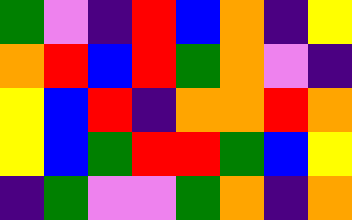[["green", "violet", "indigo", "red", "blue", "orange", "indigo", "yellow"], ["orange", "red", "blue", "red", "green", "orange", "violet", "indigo"], ["yellow", "blue", "red", "indigo", "orange", "orange", "red", "orange"], ["yellow", "blue", "green", "red", "red", "green", "blue", "yellow"], ["indigo", "green", "violet", "violet", "green", "orange", "indigo", "orange"]]